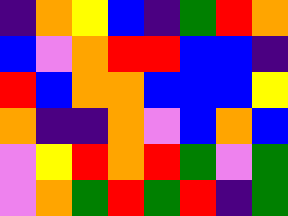[["indigo", "orange", "yellow", "blue", "indigo", "green", "red", "orange"], ["blue", "violet", "orange", "red", "red", "blue", "blue", "indigo"], ["red", "blue", "orange", "orange", "blue", "blue", "blue", "yellow"], ["orange", "indigo", "indigo", "orange", "violet", "blue", "orange", "blue"], ["violet", "yellow", "red", "orange", "red", "green", "violet", "green"], ["violet", "orange", "green", "red", "green", "red", "indigo", "green"]]